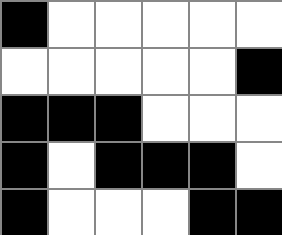[["black", "white", "white", "white", "white", "white"], ["white", "white", "white", "white", "white", "black"], ["black", "black", "black", "white", "white", "white"], ["black", "white", "black", "black", "black", "white"], ["black", "white", "white", "white", "black", "black"]]